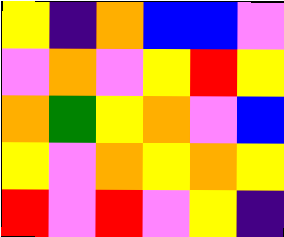[["yellow", "indigo", "orange", "blue", "blue", "violet"], ["violet", "orange", "violet", "yellow", "red", "yellow"], ["orange", "green", "yellow", "orange", "violet", "blue"], ["yellow", "violet", "orange", "yellow", "orange", "yellow"], ["red", "violet", "red", "violet", "yellow", "indigo"]]